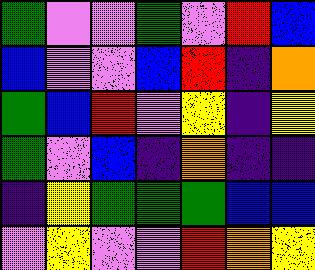[["green", "violet", "violet", "green", "violet", "red", "blue"], ["blue", "violet", "violet", "blue", "red", "indigo", "orange"], ["green", "blue", "red", "violet", "yellow", "indigo", "yellow"], ["green", "violet", "blue", "indigo", "orange", "indigo", "indigo"], ["indigo", "yellow", "green", "green", "green", "blue", "blue"], ["violet", "yellow", "violet", "violet", "red", "orange", "yellow"]]